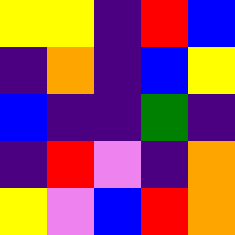[["yellow", "yellow", "indigo", "red", "blue"], ["indigo", "orange", "indigo", "blue", "yellow"], ["blue", "indigo", "indigo", "green", "indigo"], ["indigo", "red", "violet", "indigo", "orange"], ["yellow", "violet", "blue", "red", "orange"]]